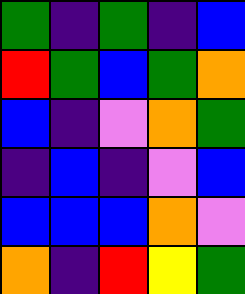[["green", "indigo", "green", "indigo", "blue"], ["red", "green", "blue", "green", "orange"], ["blue", "indigo", "violet", "orange", "green"], ["indigo", "blue", "indigo", "violet", "blue"], ["blue", "blue", "blue", "orange", "violet"], ["orange", "indigo", "red", "yellow", "green"]]